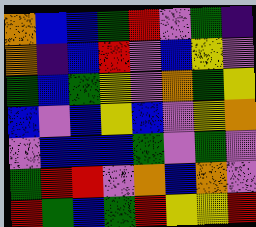[["orange", "blue", "blue", "green", "red", "violet", "green", "indigo"], ["orange", "indigo", "blue", "red", "violet", "blue", "yellow", "violet"], ["green", "blue", "green", "yellow", "violet", "orange", "green", "yellow"], ["blue", "violet", "blue", "yellow", "blue", "violet", "yellow", "orange"], ["violet", "blue", "blue", "blue", "green", "violet", "green", "violet"], ["green", "red", "red", "violet", "orange", "blue", "orange", "violet"], ["red", "green", "blue", "green", "red", "yellow", "yellow", "red"]]